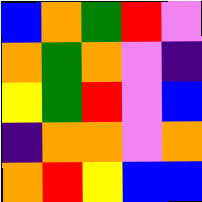[["blue", "orange", "green", "red", "violet"], ["orange", "green", "orange", "violet", "indigo"], ["yellow", "green", "red", "violet", "blue"], ["indigo", "orange", "orange", "violet", "orange"], ["orange", "red", "yellow", "blue", "blue"]]